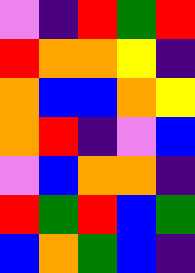[["violet", "indigo", "red", "green", "red"], ["red", "orange", "orange", "yellow", "indigo"], ["orange", "blue", "blue", "orange", "yellow"], ["orange", "red", "indigo", "violet", "blue"], ["violet", "blue", "orange", "orange", "indigo"], ["red", "green", "red", "blue", "green"], ["blue", "orange", "green", "blue", "indigo"]]